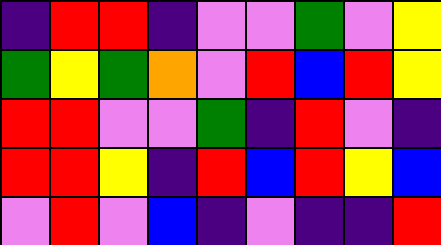[["indigo", "red", "red", "indigo", "violet", "violet", "green", "violet", "yellow"], ["green", "yellow", "green", "orange", "violet", "red", "blue", "red", "yellow"], ["red", "red", "violet", "violet", "green", "indigo", "red", "violet", "indigo"], ["red", "red", "yellow", "indigo", "red", "blue", "red", "yellow", "blue"], ["violet", "red", "violet", "blue", "indigo", "violet", "indigo", "indigo", "red"]]